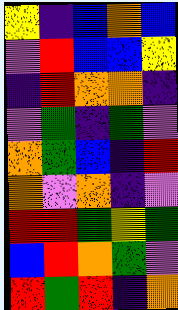[["yellow", "indigo", "blue", "orange", "blue"], ["violet", "red", "blue", "blue", "yellow"], ["indigo", "red", "orange", "orange", "indigo"], ["violet", "green", "indigo", "green", "violet"], ["orange", "green", "blue", "indigo", "red"], ["orange", "violet", "orange", "indigo", "violet"], ["red", "red", "green", "yellow", "green"], ["blue", "red", "orange", "green", "violet"], ["red", "green", "red", "indigo", "orange"]]